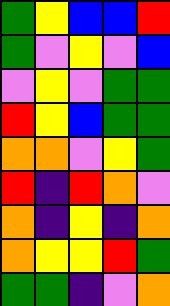[["green", "yellow", "blue", "blue", "red"], ["green", "violet", "yellow", "violet", "blue"], ["violet", "yellow", "violet", "green", "green"], ["red", "yellow", "blue", "green", "green"], ["orange", "orange", "violet", "yellow", "green"], ["red", "indigo", "red", "orange", "violet"], ["orange", "indigo", "yellow", "indigo", "orange"], ["orange", "yellow", "yellow", "red", "green"], ["green", "green", "indigo", "violet", "orange"]]